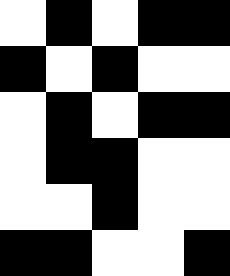[["white", "black", "white", "black", "black"], ["black", "white", "black", "white", "white"], ["white", "black", "white", "black", "black"], ["white", "black", "black", "white", "white"], ["white", "white", "black", "white", "white"], ["black", "black", "white", "white", "black"]]